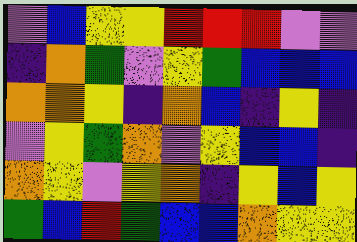[["violet", "blue", "yellow", "yellow", "red", "red", "red", "violet", "violet"], ["indigo", "orange", "green", "violet", "yellow", "green", "blue", "blue", "blue"], ["orange", "orange", "yellow", "indigo", "orange", "blue", "indigo", "yellow", "indigo"], ["violet", "yellow", "green", "orange", "violet", "yellow", "blue", "blue", "indigo"], ["orange", "yellow", "violet", "yellow", "orange", "indigo", "yellow", "blue", "yellow"], ["green", "blue", "red", "green", "blue", "blue", "orange", "yellow", "yellow"]]